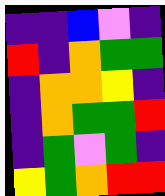[["indigo", "indigo", "blue", "violet", "indigo"], ["red", "indigo", "orange", "green", "green"], ["indigo", "orange", "orange", "yellow", "indigo"], ["indigo", "orange", "green", "green", "red"], ["indigo", "green", "violet", "green", "indigo"], ["yellow", "green", "orange", "red", "red"]]